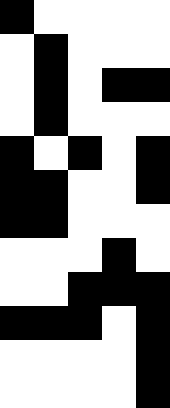[["black", "white", "white", "white", "white"], ["white", "black", "white", "white", "white"], ["white", "black", "white", "black", "black"], ["white", "black", "white", "white", "white"], ["black", "white", "black", "white", "black"], ["black", "black", "white", "white", "black"], ["black", "black", "white", "white", "white"], ["white", "white", "white", "black", "white"], ["white", "white", "black", "black", "black"], ["black", "black", "black", "white", "black"], ["white", "white", "white", "white", "black"], ["white", "white", "white", "white", "black"]]